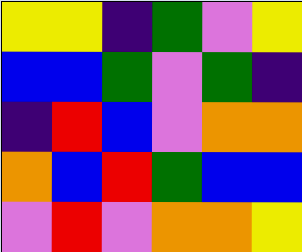[["yellow", "yellow", "indigo", "green", "violet", "yellow"], ["blue", "blue", "green", "violet", "green", "indigo"], ["indigo", "red", "blue", "violet", "orange", "orange"], ["orange", "blue", "red", "green", "blue", "blue"], ["violet", "red", "violet", "orange", "orange", "yellow"]]